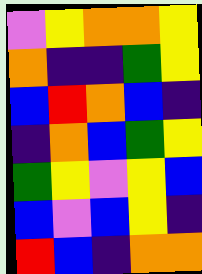[["violet", "yellow", "orange", "orange", "yellow"], ["orange", "indigo", "indigo", "green", "yellow"], ["blue", "red", "orange", "blue", "indigo"], ["indigo", "orange", "blue", "green", "yellow"], ["green", "yellow", "violet", "yellow", "blue"], ["blue", "violet", "blue", "yellow", "indigo"], ["red", "blue", "indigo", "orange", "orange"]]